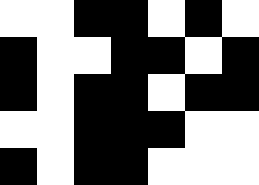[["white", "white", "black", "black", "white", "black", "white"], ["black", "white", "white", "black", "black", "white", "black"], ["black", "white", "black", "black", "white", "black", "black"], ["white", "white", "black", "black", "black", "white", "white"], ["black", "white", "black", "black", "white", "white", "white"]]